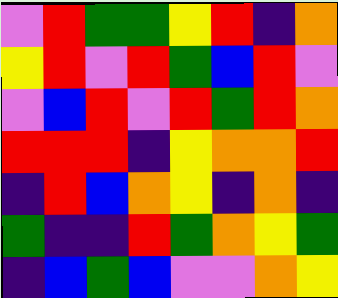[["violet", "red", "green", "green", "yellow", "red", "indigo", "orange"], ["yellow", "red", "violet", "red", "green", "blue", "red", "violet"], ["violet", "blue", "red", "violet", "red", "green", "red", "orange"], ["red", "red", "red", "indigo", "yellow", "orange", "orange", "red"], ["indigo", "red", "blue", "orange", "yellow", "indigo", "orange", "indigo"], ["green", "indigo", "indigo", "red", "green", "orange", "yellow", "green"], ["indigo", "blue", "green", "blue", "violet", "violet", "orange", "yellow"]]